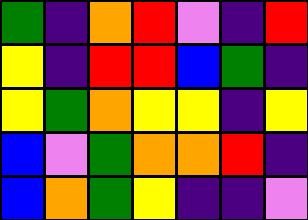[["green", "indigo", "orange", "red", "violet", "indigo", "red"], ["yellow", "indigo", "red", "red", "blue", "green", "indigo"], ["yellow", "green", "orange", "yellow", "yellow", "indigo", "yellow"], ["blue", "violet", "green", "orange", "orange", "red", "indigo"], ["blue", "orange", "green", "yellow", "indigo", "indigo", "violet"]]